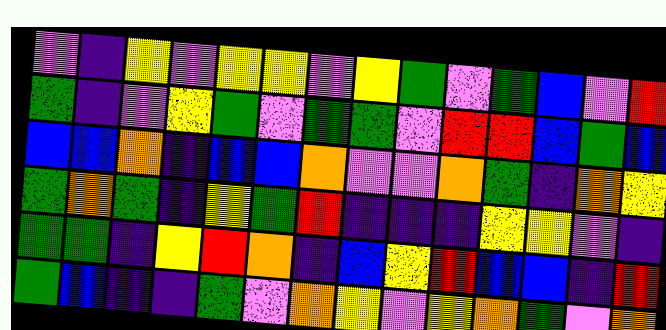[["violet", "indigo", "yellow", "violet", "yellow", "yellow", "violet", "yellow", "green", "violet", "green", "blue", "violet", "red"], ["green", "indigo", "violet", "yellow", "green", "violet", "green", "green", "violet", "red", "red", "blue", "green", "blue"], ["blue", "blue", "orange", "indigo", "blue", "blue", "orange", "violet", "violet", "orange", "green", "indigo", "orange", "yellow"], ["green", "orange", "green", "indigo", "yellow", "green", "red", "indigo", "indigo", "indigo", "yellow", "yellow", "violet", "indigo"], ["green", "green", "indigo", "yellow", "red", "orange", "indigo", "blue", "yellow", "red", "blue", "blue", "indigo", "red"], ["green", "blue", "indigo", "indigo", "green", "violet", "orange", "yellow", "violet", "yellow", "orange", "green", "violet", "orange"]]